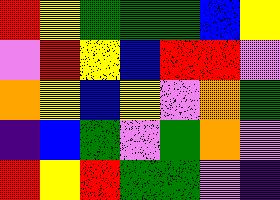[["red", "yellow", "green", "green", "green", "blue", "yellow"], ["violet", "red", "yellow", "blue", "red", "red", "violet"], ["orange", "yellow", "blue", "yellow", "violet", "orange", "green"], ["indigo", "blue", "green", "violet", "green", "orange", "violet"], ["red", "yellow", "red", "green", "green", "violet", "indigo"]]